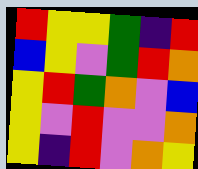[["red", "yellow", "yellow", "green", "indigo", "red"], ["blue", "yellow", "violet", "green", "red", "orange"], ["yellow", "red", "green", "orange", "violet", "blue"], ["yellow", "violet", "red", "violet", "violet", "orange"], ["yellow", "indigo", "red", "violet", "orange", "yellow"]]